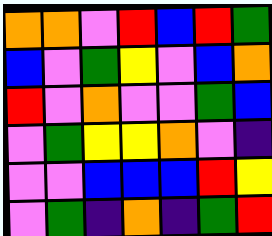[["orange", "orange", "violet", "red", "blue", "red", "green"], ["blue", "violet", "green", "yellow", "violet", "blue", "orange"], ["red", "violet", "orange", "violet", "violet", "green", "blue"], ["violet", "green", "yellow", "yellow", "orange", "violet", "indigo"], ["violet", "violet", "blue", "blue", "blue", "red", "yellow"], ["violet", "green", "indigo", "orange", "indigo", "green", "red"]]